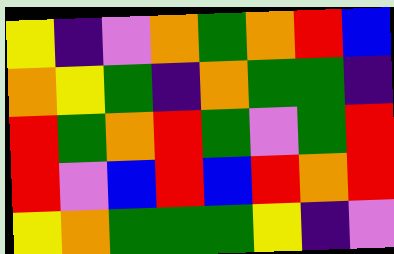[["yellow", "indigo", "violet", "orange", "green", "orange", "red", "blue"], ["orange", "yellow", "green", "indigo", "orange", "green", "green", "indigo"], ["red", "green", "orange", "red", "green", "violet", "green", "red"], ["red", "violet", "blue", "red", "blue", "red", "orange", "red"], ["yellow", "orange", "green", "green", "green", "yellow", "indigo", "violet"]]